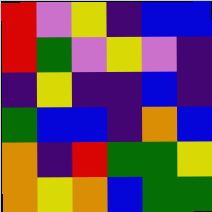[["red", "violet", "yellow", "indigo", "blue", "blue"], ["red", "green", "violet", "yellow", "violet", "indigo"], ["indigo", "yellow", "indigo", "indigo", "blue", "indigo"], ["green", "blue", "blue", "indigo", "orange", "blue"], ["orange", "indigo", "red", "green", "green", "yellow"], ["orange", "yellow", "orange", "blue", "green", "green"]]